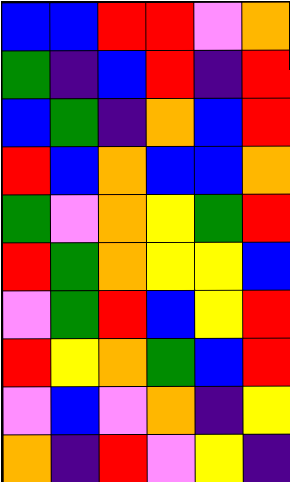[["blue", "blue", "red", "red", "violet", "orange"], ["green", "indigo", "blue", "red", "indigo", "red"], ["blue", "green", "indigo", "orange", "blue", "red"], ["red", "blue", "orange", "blue", "blue", "orange"], ["green", "violet", "orange", "yellow", "green", "red"], ["red", "green", "orange", "yellow", "yellow", "blue"], ["violet", "green", "red", "blue", "yellow", "red"], ["red", "yellow", "orange", "green", "blue", "red"], ["violet", "blue", "violet", "orange", "indigo", "yellow"], ["orange", "indigo", "red", "violet", "yellow", "indigo"]]